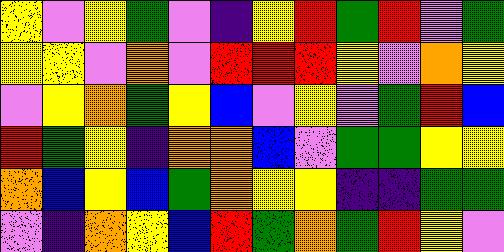[["yellow", "violet", "yellow", "green", "violet", "indigo", "yellow", "red", "green", "red", "violet", "green"], ["yellow", "yellow", "violet", "orange", "violet", "red", "red", "red", "yellow", "violet", "orange", "yellow"], ["violet", "yellow", "orange", "green", "yellow", "blue", "violet", "yellow", "violet", "green", "red", "blue"], ["red", "green", "yellow", "indigo", "orange", "orange", "blue", "violet", "green", "green", "yellow", "yellow"], ["orange", "blue", "yellow", "blue", "green", "orange", "yellow", "yellow", "indigo", "indigo", "green", "green"], ["violet", "indigo", "orange", "yellow", "blue", "red", "green", "orange", "green", "red", "yellow", "violet"]]